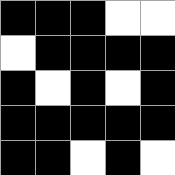[["black", "black", "black", "white", "white"], ["white", "black", "black", "black", "black"], ["black", "white", "black", "white", "black"], ["black", "black", "black", "black", "black"], ["black", "black", "white", "black", "white"]]